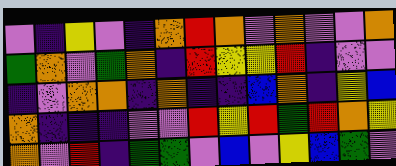[["violet", "indigo", "yellow", "violet", "indigo", "orange", "red", "orange", "violet", "orange", "violet", "violet", "orange"], ["green", "orange", "violet", "green", "orange", "indigo", "red", "yellow", "yellow", "red", "indigo", "violet", "violet"], ["indigo", "violet", "orange", "orange", "indigo", "orange", "indigo", "indigo", "blue", "orange", "indigo", "yellow", "blue"], ["orange", "indigo", "indigo", "indigo", "violet", "violet", "red", "yellow", "red", "green", "red", "orange", "yellow"], ["orange", "violet", "red", "indigo", "green", "green", "violet", "blue", "violet", "yellow", "blue", "green", "violet"]]